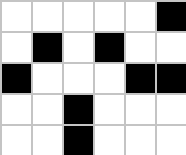[["white", "white", "white", "white", "white", "black"], ["white", "black", "white", "black", "white", "white"], ["black", "white", "white", "white", "black", "black"], ["white", "white", "black", "white", "white", "white"], ["white", "white", "black", "white", "white", "white"]]